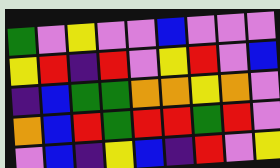[["green", "violet", "yellow", "violet", "violet", "blue", "violet", "violet", "violet"], ["yellow", "red", "indigo", "red", "violet", "yellow", "red", "violet", "blue"], ["indigo", "blue", "green", "green", "orange", "orange", "yellow", "orange", "violet"], ["orange", "blue", "red", "green", "red", "red", "green", "red", "violet"], ["violet", "blue", "indigo", "yellow", "blue", "indigo", "red", "violet", "yellow"]]